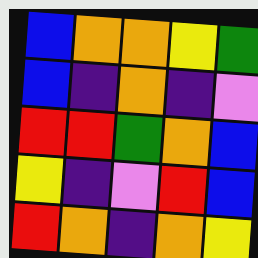[["blue", "orange", "orange", "yellow", "green"], ["blue", "indigo", "orange", "indigo", "violet"], ["red", "red", "green", "orange", "blue"], ["yellow", "indigo", "violet", "red", "blue"], ["red", "orange", "indigo", "orange", "yellow"]]